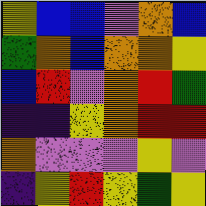[["yellow", "blue", "blue", "violet", "orange", "blue"], ["green", "orange", "blue", "orange", "orange", "yellow"], ["blue", "red", "violet", "orange", "red", "green"], ["indigo", "indigo", "yellow", "orange", "red", "red"], ["orange", "violet", "violet", "violet", "yellow", "violet"], ["indigo", "yellow", "red", "yellow", "green", "yellow"]]